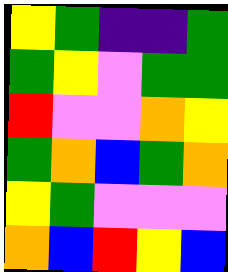[["yellow", "green", "indigo", "indigo", "green"], ["green", "yellow", "violet", "green", "green"], ["red", "violet", "violet", "orange", "yellow"], ["green", "orange", "blue", "green", "orange"], ["yellow", "green", "violet", "violet", "violet"], ["orange", "blue", "red", "yellow", "blue"]]